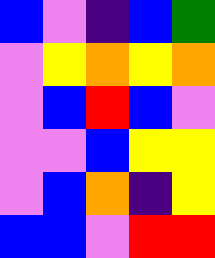[["blue", "violet", "indigo", "blue", "green"], ["violet", "yellow", "orange", "yellow", "orange"], ["violet", "blue", "red", "blue", "violet"], ["violet", "violet", "blue", "yellow", "yellow"], ["violet", "blue", "orange", "indigo", "yellow"], ["blue", "blue", "violet", "red", "red"]]